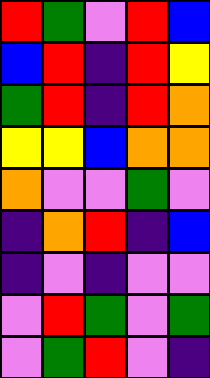[["red", "green", "violet", "red", "blue"], ["blue", "red", "indigo", "red", "yellow"], ["green", "red", "indigo", "red", "orange"], ["yellow", "yellow", "blue", "orange", "orange"], ["orange", "violet", "violet", "green", "violet"], ["indigo", "orange", "red", "indigo", "blue"], ["indigo", "violet", "indigo", "violet", "violet"], ["violet", "red", "green", "violet", "green"], ["violet", "green", "red", "violet", "indigo"]]